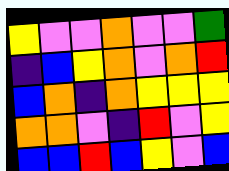[["yellow", "violet", "violet", "orange", "violet", "violet", "green"], ["indigo", "blue", "yellow", "orange", "violet", "orange", "red"], ["blue", "orange", "indigo", "orange", "yellow", "yellow", "yellow"], ["orange", "orange", "violet", "indigo", "red", "violet", "yellow"], ["blue", "blue", "red", "blue", "yellow", "violet", "blue"]]